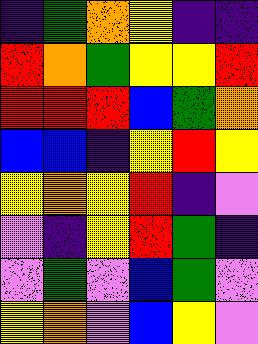[["indigo", "green", "orange", "yellow", "indigo", "indigo"], ["red", "orange", "green", "yellow", "yellow", "red"], ["red", "red", "red", "blue", "green", "orange"], ["blue", "blue", "indigo", "yellow", "red", "yellow"], ["yellow", "orange", "yellow", "red", "indigo", "violet"], ["violet", "indigo", "yellow", "red", "green", "indigo"], ["violet", "green", "violet", "blue", "green", "violet"], ["yellow", "orange", "violet", "blue", "yellow", "violet"]]